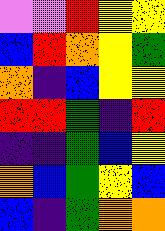[["violet", "violet", "red", "yellow", "yellow"], ["blue", "red", "orange", "yellow", "green"], ["orange", "indigo", "blue", "yellow", "yellow"], ["red", "red", "green", "indigo", "red"], ["indigo", "indigo", "green", "blue", "yellow"], ["orange", "blue", "green", "yellow", "blue"], ["blue", "indigo", "green", "orange", "orange"]]